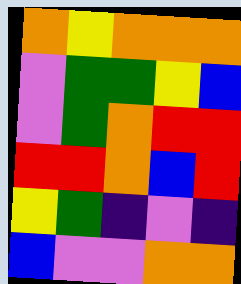[["orange", "yellow", "orange", "orange", "orange"], ["violet", "green", "green", "yellow", "blue"], ["violet", "green", "orange", "red", "red"], ["red", "red", "orange", "blue", "red"], ["yellow", "green", "indigo", "violet", "indigo"], ["blue", "violet", "violet", "orange", "orange"]]